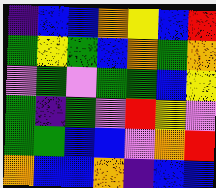[["indigo", "blue", "blue", "orange", "yellow", "blue", "red"], ["green", "yellow", "green", "blue", "orange", "green", "orange"], ["violet", "green", "violet", "green", "green", "blue", "yellow"], ["green", "indigo", "green", "violet", "red", "yellow", "violet"], ["green", "green", "blue", "blue", "violet", "orange", "red"], ["orange", "blue", "blue", "orange", "indigo", "blue", "blue"]]